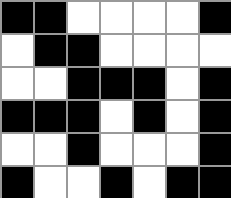[["black", "black", "white", "white", "white", "white", "black"], ["white", "black", "black", "white", "white", "white", "white"], ["white", "white", "black", "black", "black", "white", "black"], ["black", "black", "black", "white", "black", "white", "black"], ["white", "white", "black", "white", "white", "white", "black"], ["black", "white", "white", "black", "white", "black", "black"]]